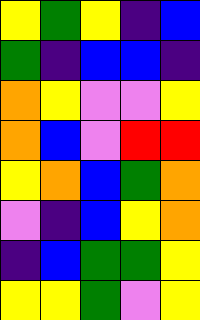[["yellow", "green", "yellow", "indigo", "blue"], ["green", "indigo", "blue", "blue", "indigo"], ["orange", "yellow", "violet", "violet", "yellow"], ["orange", "blue", "violet", "red", "red"], ["yellow", "orange", "blue", "green", "orange"], ["violet", "indigo", "blue", "yellow", "orange"], ["indigo", "blue", "green", "green", "yellow"], ["yellow", "yellow", "green", "violet", "yellow"]]